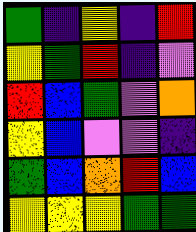[["green", "indigo", "yellow", "indigo", "red"], ["yellow", "green", "red", "indigo", "violet"], ["red", "blue", "green", "violet", "orange"], ["yellow", "blue", "violet", "violet", "indigo"], ["green", "blue", "orange", "red", "blue"], ["yellow", "yellow", "yellow", "green", "green"]]